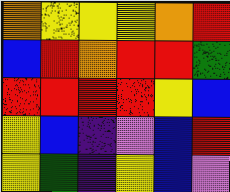[["orange", "yellow", "yellow", "yellow", "orange", "red"], ["blue", "red", "orange", "red", "red", "green"], ["red", "red", "red", "red", "yellow", "blue"], ["yellow", "blue", "indigo", "violet", "blue", "red"], ["yellow", "green", "indigo", "yellow", "blue", "violet"]]